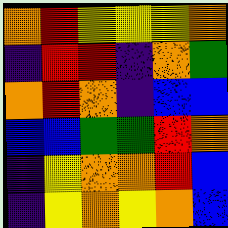[["orange", "red", "yellow", "yellow", "yellow", "orange"], ["indigo", "red", "red", "indigo", "orange", "green"], ["orange", "red", "orange", "indigo", "blue", "blue"], ["blue", "blue", "green", "green", "red", "orange"], ["indigo", "yellow", "orange", "orange", "red", "blue"], ["indigo", "yellow", "orange", "yellow", "orange", "blue"]]